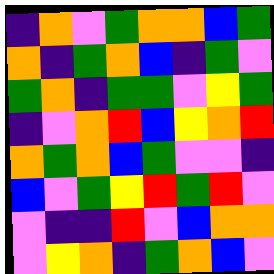[["indigo", "orange", "violet", "green", "orange", "orange", "blue", "green"], ["orange", "indigo", "green", "orange", "blue", "indigo", "green", "violet"], ["green", "orange", "indigo", "green", "green", "violet", "yellow", "green"], ["indigo", "violet", "orange", "red", "blue", "yellow", "orange", "red"], ["orange", "green", "orange", "blue", "green", "violet", "violet", "indigo"], ["blue", "violet", "green", "yellow", "red", "green", "red", "violet"], ["violet", "indigo", "indigo", "red", "violet", "blue", "orange", "orange"], ["violet", "yellow", "orange", "indigo", "green", "orange", "blue", "violet"]]